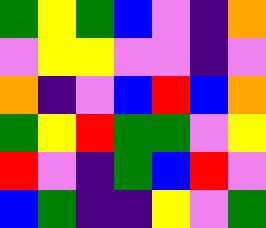[["green", "yellow", "green", "blue", "violet", "indigo", "orange"], ["violet", "yellow", "yellow", "violet", "violet", "indigo", "violet"], ["orange", "indigo", "violet", "blue", "red", "blue", "orange"], ["green", "yellow", "red", "green", "green", "violet", "yellow"], ["red", "violet", "indigo", "green", "blue", "red", "violet"], ["blue", "green", "indigo", "indigo", "yellow", "violet", "green"]]